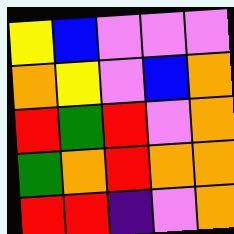[["yellow", "blue", "violet", "violet", "violet"], ["orange", "yellow", "violet", "blue", "orange"], ["red", "green", "red", "violet", "orange"], ["green", "orange", "red", "orange", "orange"], ["red", "red", "indigo", "violet", "orange"]]